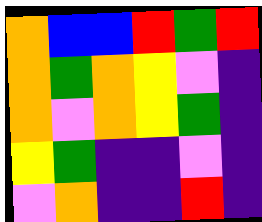[["orange", "blue", "blue", "red", "green", "red"], ["orange", "green", "orange", "yellow", "violet", "indigo"], ["orange", "violet", "orange", "yellow", "green", "indigo"], ["yellow", "green", "indigo", "indigo", "violet", "indigo"], ["violet", "orange", "indigo", "indigo", "red", "indigo"]]